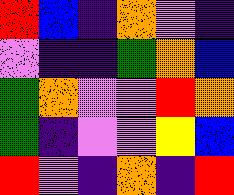[["red", "blue", "indigo", "orange", "violet", "indigo"], ["violet", "indigo", "indigo", "green", "orange", "blue"], ["green", "orange", "violet", "violet", "red", "orange"], ["green", "indigo", "violet", "violet", "yellow", "blue"], ["red", "violet", "indigo", "orange", "indigo", "red"]]